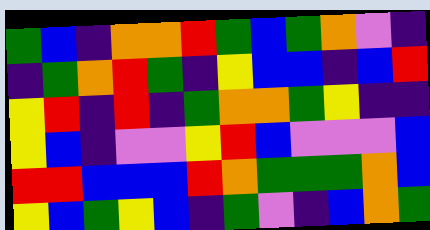[["green", "blue", "indigo", "orange", "orange", "red", "green", "blue", "green", "orange", "violet", "indigo"], ["indigo", "green", "orange", "red", "green", "indigo", "yellow", "blue", "blue", "indigo", "blue", "red"], ["yellow", "red", "indigo", "red", "indigo", "green", "orange", "orange", "green", "yellow", "indigo", "indigo"], ["yellow", "blue", "indigo", "violet", "violet", "yellow", "red", "blue", "violet", "violet", "violet", "blue"], ["red", "red", "blue", "blue", "blue", "red", "orange", "green", "green", "green", "orange", "blue"], ["yellow", "blue", "green", "yellow", "blue", "indigo", "green", "violet", "indigo", "blue", "orange", "green"]]